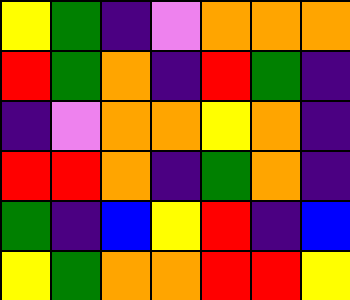[["yellow", "green", "indigo", "violet", "orange", "orange", "orange"], ["red", "green", "orange", "indigo", "red", "green", "indigo"], ["indigo", "violet", "orange", "orange", "yellow", "orange", "indigo"], ["red", "red", "orange", "indigo", "green", "orange", "indigo"], ["green", "indigo", "blue", "yellow", "red", "indigo", "blue"], ["yellow", "green", "orange", "orange", "red", "red", "yellow"]]